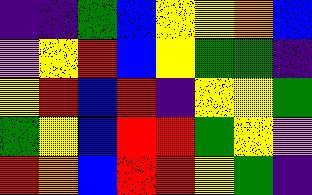[["indigo", "indigo", "green", "blue", "yellow", "yellow", "orange", "blue"], ["violet", "yellow", "red", "blue", "yellow", "green", "green", "indigo"], ["yellow", "red", "blue", "red", "indigo", "yellow", "yellow", "green"], ["green", "yellow", "blue", "red", "red", "green", "yellow", "violet"], ["red", "orange", "blue", "red", "red", "yellow", "green", "indigo"]]